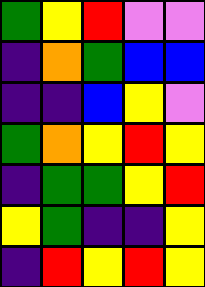[["green", "yellow", "red", "violet", "violet"], ["indigo", "orange", "green", "blue", "blue"], ["indigo", "indigo", "blue", "yellow", "violet"], ["green", "orange", "yellow", "red", "yellow"], ["indigo", "green", "green", "yellow", "red"], ["yellow", "green", "indigo", "indigo", "yellow"], ["indigo", "red", "yellow", "red", "yellow"]]